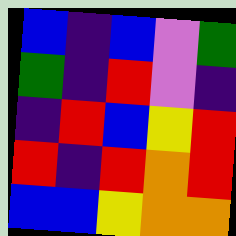[["blue", "indigo", "blue", "violet", "green"], ["green", "indigo", "red", "violet", "indigo"], ["indigo", "red", "blue", "yellow", "red"], ["red", "indigo", "red", "orange", "red"], ["blue", "blue", "yellow", "orange", "orange"]]